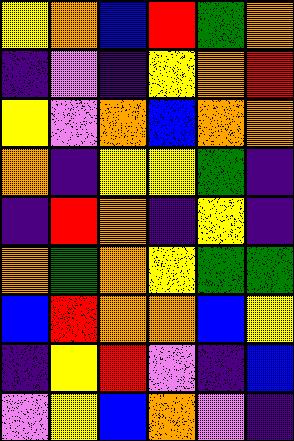[["yellow", "orange", "blue", "red", "green", "orange"], ["indigo", "violet", "indigo", "yellow", "orange", "red"], ["yellow", "violet", "orange", "blue", "orange", "orange"], ["orange", "indigo", "yellow", "yellow", "green", "indigo"], ["indigo", "red", "orange", "indigo", "yellow", "indigo"], ["orange", "green", "orange", "yellow", "green", "green"], ["blue", "red", "orange", "orange", "blue", "yellow"], ["indigo", "yellow", "red", "violet", "indigo", "blue"], ["violet", "yellow", "blue", "orange", "violet", "indigo"]]